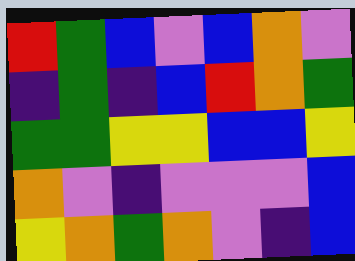[["red", "green", "blue", "violet", "blue", "orange", "violet"], ["indigo", "green", "indigo", "blue", "red", "orange", "green"], ["green", "green", "yellow", "yellow", "blue", "blue", "yellow"], ["orange", "violet", "indigo", "violet", "violet", "violet", "blue"], ["yellow", "orange", "green", "orange", "violet", "indigo", "blue"]]